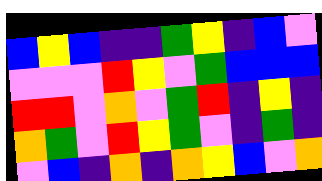[["blue", "yellow", "blue", "indigo", "indigo", "green", "yellow", "indigo", "blue", "violet"], ["violet", "violet", "violet", "red", "yellow", "violet", "green", "blue", "blue", "blue"], ["red", "red", "violet", "orange", "violet", "green", "red", "indigo", "yellow", "indigo"], ["orange", "green", "violet", "red", "yellow", "green", "violet", "indigo", "green", "indigo"], ["violet", "blue", "indigo", "orange", "indigo", "orange", "yellow", "blue", "violet", "orange"]]